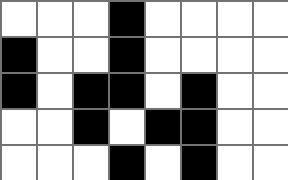[["white", "white", "white", "black", "white", "white", "white", "white"], ["black", "white", "white", "black", "white", "white", "white", "white"], ["black", "white", "black", "black", "white", "black", "white", "white"], ["white", "white", "black", "white", "black", "black", "white", "white"], ["white", "white", "white", "black", "white", "black", "white", "white"]]